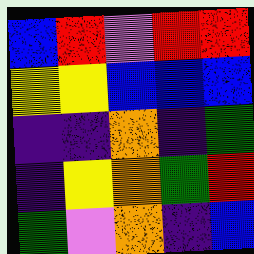[["blue", "red", "violet", "red", "red"], ["yellow", "yellow", "blue", "blue", "blue"], ["indigo", "indigo", "orange", "indigo", "green"], ["indigo", "yellow", "orange", "green", "red"], ["green", "violet", "orange", "indigo", "blue"]]